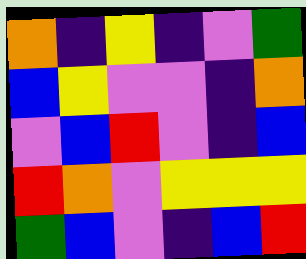[["orange", "indigo", "yellow", "indigo", "violet", "green"], ["blue", "yellow", "violet", "violet", "indigo", "orange"], ["violet", "blue", "red", "violet", "indigo", "blue"], ["red", "orange", "violet", "yellow", "yellow", "yellow"], ["green", "blue", "violet", "indigo", "blue", "red"]]